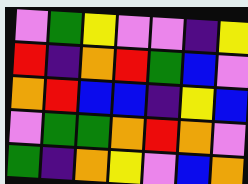[["violet", "green", "yellow", "violet", "violet", "indigo", "yellow"], ["red", "indigo", "orange", "red", "green", "blue", "violet"], ["orange", "red", "blue", "blue", "indigo", "yellow", "blue"], ["violet", "green", "green", "orange", "red", "orange", "violet"], ["green", "indigo", "orange", "yellow", "violet", "blue", "orange"]]